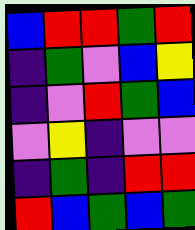[["blue", "red", "red", "green", "red"], ["indigo", "green", "violet", "blue", "yellow"], ["indigo", "violet", "red", "green", "blue"], ["violet", "yellow", "indigo", "violet", "violet"], ["indigo", "green", "indigo", "red", "red"], ["red", "blue", "green", "blue", "green"]]